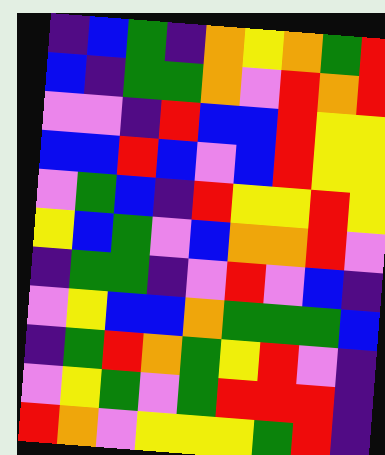[["indigo", "blue", "green", "indigo", "orange", "yellow", "orange", "green", "red"], ["blue", "indigo", "green", "green", "orange", "violet", "red", "orange", "red"], ["violet", "violet", "indigo", "red", "blue", "blue", "red", "yellow", "yellow"], ["blue", "blue", "red", "blue", "violet", "blue", "red", "yellow", "yellow"], ["violet", "green", "blue", "indigo", "red", "yellow", "yellow", "red", "yellow"], ["yellow", "blue", "green", "violet", "blue", "orange", "orange", "red", "violet"], ["indigo", "green", "green", "indigo", "violet", "red", "violet", "blue", "indigo"], ["violet", "yellow", "blue", "blue", "orange", "green", "green", "green", "blue"], ["indigo", "green", "red", "orange", "green", "yellow", "red", "violet", "indigo"], ["violet", "yellow", "green", "violet", "green", "red", "red", "red", "indigo"], ["red", "orange", "violet", "yellow", "yellow", "yellow", "green", "red", "indigo"]]